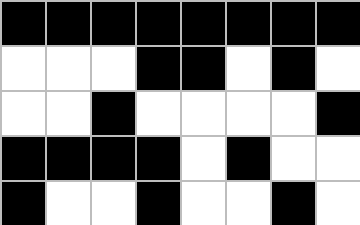[["black", "black", "black", "black", "black", "black", "black", "black"], ["white", "white", "white", "black", "black", "white", "black", "white"], ["white", "white", "black", "white", "white", "white", "white", "black"], ["black", "black", "black", "black", "white", "black", "white", "white"], ["black", "white", "white", "black", "white", "white", "black", "white"]]